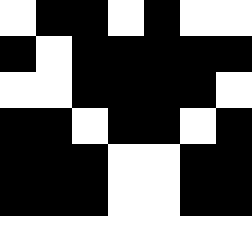[["white", "black", "black", "white", "black", "white", "white"], ["black", "white", "black", "black", "black", "black", "black"], ["white", "white", "black", "black", "black", "black", "white"], ["black", "black", "white", "black", "black", "white", "black"], ["black", "black", "black", "white", "white", "black", "black"], ["black", "black", "black", "white", "white", "black", "black"], ["white", "white", "white", "white", "white", "white", "white"]]